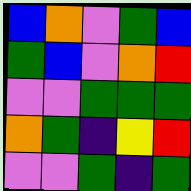[["blue", "orange", "violet", "green", "blue"], ["green", "blue", "violet", "orange", "red"], ["violet", "violet", "green", "green", "green"], ["orange", "green", "indigo", "yellow", "red"], ["violet", "violet", "green", "indigo", "green"]]